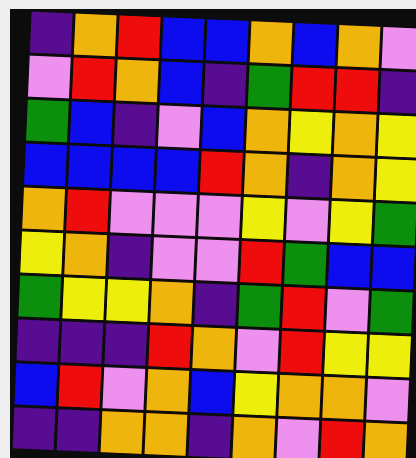[["indigo", "orange", "red", "blue", "blue", "orange", "blue", "orange", "violet"], ["violet", "red", "orange", "blue", "indigo", "green", "red", "red", "indigo"], ["green", "blue", "indigo", "violet", "blue", "orange", "yellow", "orange", "yellow"], ["blue", "blue", "blue", "blue", "red", "orange", "indigo", "orange", "yellow"], ["orange", "red", "violet", "violet", "violet", "yellow", "violet", "yellow", "green"], ["yellow", "orange", "indigo", "violet", "violet", "red", "green", "blue", "blue"], ["green", "yellow", "yellow", "orange", "indigo", "green", "red", "violet", "green"], ["indigo", "indigo", "indigo", "red", "orange", "violet", "red", "yellow", "yellow"], ["blue", "red", "violet", "orange", "blue", "yellow", "orange", "orange", "violet"], ["indigo", "indigo", "orange", "orange", "indigo", "orange", "violet", "red", "orange"]]